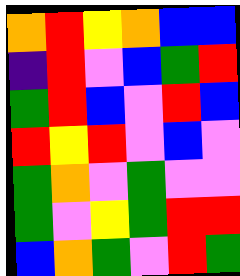[["orange", "red", "yellow", "orange", "blue", "blue"], ["indigo", "red", "violet", "blue", "green", "red"], ["green", "red", "blue", "violet", "red", "blue"], ["red", "yellow", "red", "violet", "blue", "violet"], ["green", "orange", "violet", "green", "violet", "violet"], ["green", "violet", "yellow", "green", "red", "red"], ["blue", "orange", "green", "violet", "red", "green"]]